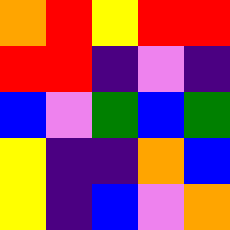[["orange", "red", "yellow", "red", "red"], ["red", "red", "indigo", "violet", "indigo"], ["blue", "violet", "green", "blue", "green"], ["yellow", "indigo", "indigo", "orange", "blue"], ["yellow", "indigo", "blue", "violet", "orange"]]